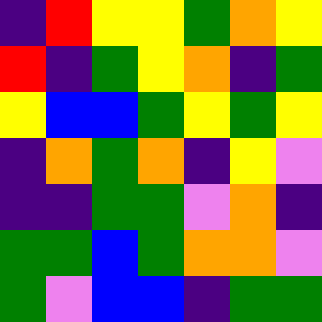[["indigo", "red", "yellow", "yellow", "green", "orange", "yellow"], ["red", "indigo", "green", "yellow", "orange", "indigo", "green"], ["yellow", "blue", "blue", "green", "yellow", "green", "yellow"], ["indigo", "orange", "green", "orange", "indigo", "yellow", "violet"], ["indigo", "indigo", "green", "green", "violet", "orange", "indigo"], ["green", "green", "blue", "green", "orange", "orange", "violet"], ["green", "violet", "blue", "blue", "indigo", "green", "green"]]